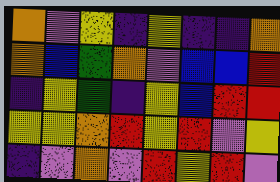[["orange", "violet", "yellow", "indigo", "yellow", "indigo", "indigo", "orange"], ["orange", "blue", "green", "orange", "violet", "blue", "blue", "red"], ["indigo", "yellow", "green", "indigo", "yellow", "blue", "red", "red"], ["yellow", "yellow", "orange", "red", "yellow", "red", "violet", "yellow"], ["indigo", "violet", "orange", "violet", "red", "yellow", "red", "violet"]]